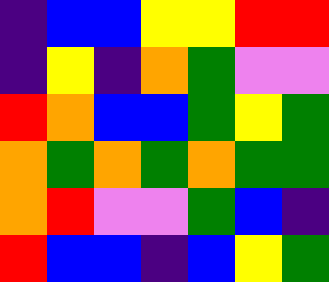[["indigo", "blue", "blue", "yellow", "yellow", "red", "red"], ["indigo", "yellow", "indigo", "orange", "green", "violet", "violet"], ["red", "orange", "blue", "blue", "green", "yellow", "green"], ["orange", "green", "orange", "green", "orange", "green", "green"], ["orange", "red", "violet", "violet", "green", "blue", "indigo"], ["red", "blue", "blue", "indigo", "blue", "yellow", "green"]]